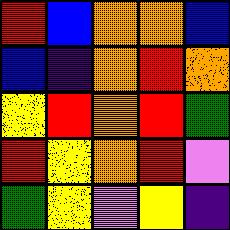[["red", "blue", "orange", "orange", "blue"], ["blue", "indigo", "orange", "red", "orange"], ["yellow", "red", "orange", "red", "green"], ["red", "yellow", "orange", "red", "violet"], ["green", "yellow", "violet", "yellow", "indigo"]]